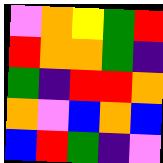[["violet", "orange", "yellow", "green", "red"], ["red", "orange", "orange", "green", "indigo"], ["green", "indigo", "red", "red", "orange"], ["orange", "violet", "blue", "orange", "blue"], ["blue", "red", "green", "indigo", "violet"]]